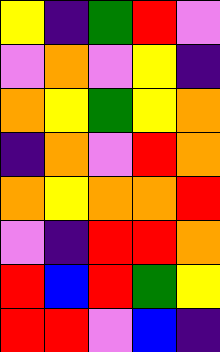[["yellow", "indigo", "green", "red", "violet"], ["violet", "orange", "violet", "yellow", "indigo"], ["orange", "yellow", "green", "yellow", "orange"], ["indigo", "orange", "violet", "red", "orange"], ["orange", "yellow", "orange", "orange", "red"], ["violet", "indigo", "red", "red", "orange"], ["red", "blue", "red", "green", "yellow"], ["red", "red", "violet", "blue", "indigo"]]